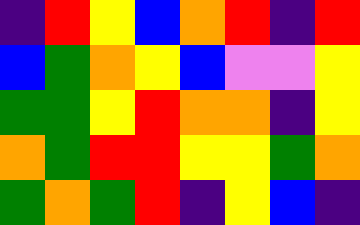[["indigo", "red", "yellow", "blue", "orange", "red", "indigo", "red"], ["blue", "green", "orange", "yellow", "blue", "violet", "violet", "yellow"], ["green", "green", "yellow", "red", "orange", "orange", "indigo", "yellow"], ["orange", "green", "red", "red", "yellow", "yellow", "green", "orange"], ["green", "orange", "green", "red", "indigo", "yellow", "blue", "indigo"]]